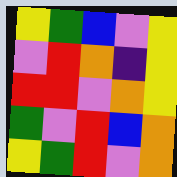[["yellow", "green", "blue", "violet", "yellow"], ["violet", "red", "orange", "indigo", "yellow"], ["red", "red", "violet", "orange", "yellow"], ["green", "violet", "red", "blue", "orange"], ["yellow", "green", "red", "violet", "orange"]]